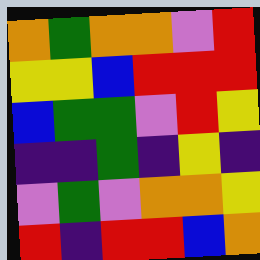[["orange", "green", "orange", "orange", "violet", "red"], ["yellow", "yellow", "blue", "red", "red", "red"], ["blue", "green", "green", "violet", "red", "yellow"], ["indigo", "indigo", "green", "indigo", "yellow", "indigo"], ["violet", "green", "violet", "orange", "orange", "yellow"], ["red", "indigo", "red", "red", "blue", "orange"]]